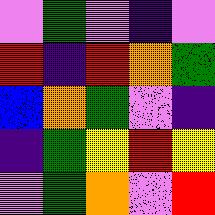[["violet", "green", "violet", "indigo", "violet"], ["red", "indigo", "red", "orange", "green"], ["blue", "orange", "green", "violet", "indigo"], ["indigo", "green", "yellow", "red", "yellow"], ["violet", "green", "orange", "violet", "red"]]